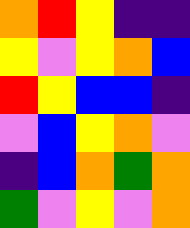[["orange", "red", "yellow", "indigo", "indigo"], ["yellow", "violet", "yellow", "orange", "blue"], ["red", "yellow", "blue", "blue", "indigo"], ["violet", "blue", "yellow", "orange", "violet"], ["indigo", "blue", "orange", "green", "orange"], ["green", "violet", "yellow", "violet", "orange"]]